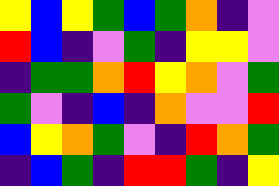[["yellow", "blue", "yellow", "green", "blue", "green", "orange", "indigo", "violet"], ["red", "blue", "indigo", "violet", "green", "indigo", "yellow", "yellow", "violet"], ["indigo", "green", "green", "orange", "red", "yellow", "orange", "violet", "green"], ["green", "violet", "indigo", "blue", "indigo", "orange", "violet", "violet", "red"], ["blue", "yellow", "orange", "green", "violet", "indigo", "red", "orange", "green"], ["indigo", "blue", "green", "indigo", "red", "red", "green", "indigo", "yellow"]]